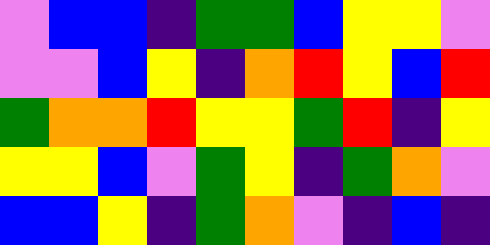[["violet", "blue", "blue", "indigo", "green", "green", "blue", "yellow", "yellow", "violet"], ["violet", "violet", "blue", "yellow", "indigo", "orange", "red", "yellow", "blue", "red"], ["green", "orange", "orange", "red", "yellow", "yellow", "green", "red", "indigo", "yellow"], ["yellow", "yellow", "blue", "violet", "green", "yellow", "indigo", "green", "orange", "violet"], ["blue", "blue", "yellow", "indigo", "green", "orange", "violet", "indigo", "blue", "indigo"]]